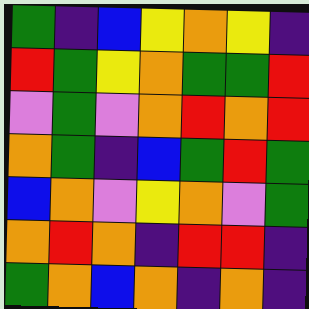[["green", "indigo", "blue", "yellow", "orange", "yellow", "indigo"], ["red", "green", "yellow", "orange", "green", "green", "red"], ["violet", "green", "violet", "orange", "red", "orange", "red"], ["orange", "green", "indigo", "blue", "green", "red", "green"], ["blue", "orange", "violet", "yellow", "orange", "violet", "green"], ["orange", "red", "orange", "indigo", "red", "red", "indigo"], ["green", "orange", "blue", "orange", "indigo", "orange", "indigo"]]